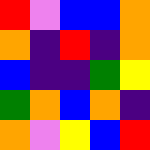[["red", "violet", "blue", "blue", "orange"], ["orange", "indigo", "red", "indigo", "orange"], ["blue", "indigo", "indigo", "green", "yellow"], ["green", "orange", "blue", "orange", "indigo"], ["orange", "violet", "yellow", "blue", "red"]]